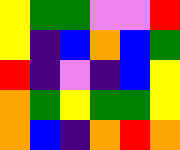[["yellow", "green", "green", "violet", "violet", "red"], ["yellow", "indigo", "blue", "orange", "blue", "green"], ["red", "indigo", "violet", "indigo", "blue", "yellow"], ["orange", "green", "yellow", "green", "green", "yellow"], ["orange", "blue", "indigo", "orange", "red", "orange"]]